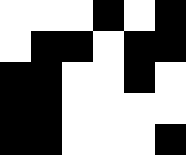[["white", "white", "white", "black", "white", "black"], ["white", "black", "black", "white", "black", "black"], ["black", "black", "white", "white", "black", "white"], ["black", "black", "white", "white", "white", "white"], ["black", "black", "white", "white", "white", "black"]]